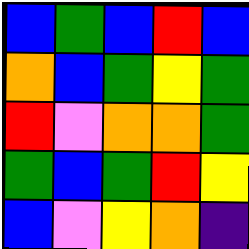[["blue", "green", "blue", "red", "blue"], ["orange", "blue", "green", "yellow", "green"], ["red", "violet", "orange", "orange", "green"], ["green", "blue", "green", "red", "yellow"], ["blue", "violet", "yellow", "orange", "indigo"]]